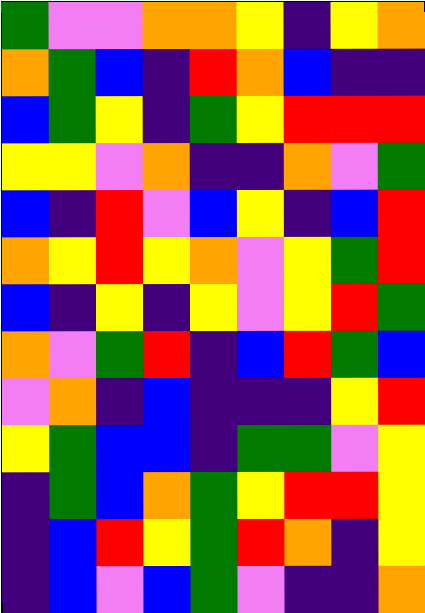[["green", "violet", "violet", "orange", "orange", "yellow", "indigo", "yellow", "orange"], ["orange", "green", "blue", "indigo", "red", "orange", "blue", "indigo", "indigo"], ["blue", "green", "yellow", "indigo", "green", "yellow", "red", "red", "red"], ["yellow", "yellow", "violet", "orange", "indigo", "indigo", "orange", "violet", "green"], ["blue", "indigo", "red", "violet", "blue", "yellow", "indigo", "blue", "red"], ["orange", "yellow", "red", "yellow", "orange", "violet", "yellow", "green", "red"], ["blue", "indigo", "yellow", "indigo", "yellow", "violet", "yellow", "red", "green"], ["orange", "violet", "green", "red", "indigo", "blue", "red", "green", "blue"], ["violet", "orange", "indigo", "blue", "indigo", "indigo", "indigo", "yellow", "red"], ["yellow", "green", "blue", "blue", "indigo", "green", "green", "violet", "yellow"], ["indigo", "green", "blue", "orange", "green", "yellow", "red", "red", "yellow"], ["indigo", "blue", "red", "yellow", "green", "red", "orange", "indigo", "yellow"], ["indigo", "blue", "violet", "blue", "green", "violet", "indigo", "indigo", "orange"]]